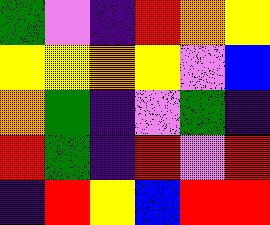[["green", "violet", "indigo", "red", "orange", "yellow"], ["yellow", "yellow", "orange", "yellow", "violet", "blue"], ["orange", "green", "indigo", "violet", "green", "indigo"], ["red", "green", "indigo", "red", "violet", "red"], ["indigo", "red", "yellow", "blue", "red", "red"]]